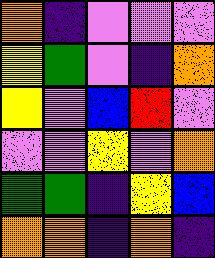[["orange", "indigo", "violet", "violet", "violet"], ["yellow", "green", "violet", "indigo", "orange"], ["yellow", "violet", "blue", "red", "violet"], ["violet", "violet", "yellow", "violet", "orange"], ["green", "green", "indigo", "yellow", "blue"], ["orange", "orange", "indigo", "orange", "indigo"]]